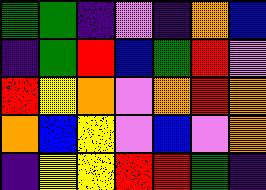[["green", "green", "indigo", "violet", "indigo", "orange", "blue"], ["indigo", "green", "red", "blue", "green", "red", "violet"], ["red", "yellow", "orange", "violet", "orange", "red", "orange"], ["orange", "blue", "yellow", "violet", "blue", "violet", "orange"], ["indigo", "yellow", "yellow", "red", "red", "green", "indigo"]]